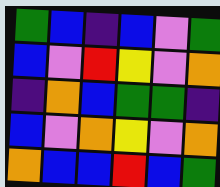[["green", "blue", "indigo", "blue", "violet", "green"], ["blue", "violet", "red", "yellow", "violet", "orange"], ["indigo", "orange", "blue", "green", "green", "indigo"], ["blue", "violet", "orange", "yellow", "violet", "orange"], ["orange", "blue", "blue", "red", "blue", "green"]]